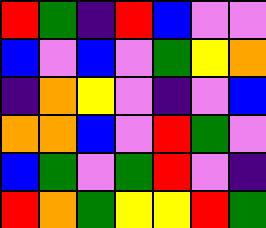[["red", "green", "indigo", "red", "blue", "violet", "violet"], ["blue", "violet", "blue", "violet", "green", "yellow", "orange"], ["indigo", "orange", "yellow", "violet", "indigo", "violet", "blue"], ["orange", "orange", "blue", "violet", "red", "green", "violet"], ["blue", "green", "violet", "green", "red", "violet", "indigo"], ["red", "orange", "green", "yellow", "yellow", "red", "green"]]